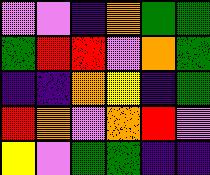[["violet", "violet", "indigo", "orange", "green", "green"], ["green", "red", "red", "violet", "orange", "green"], ["indigo", "indigo", "orange", "yellow", "indigo", "green"], ["red", "orange", "violet", "orange", "red", "violet"], ["yellow", "violet", "green", "green", "indigo", "indigo"]]